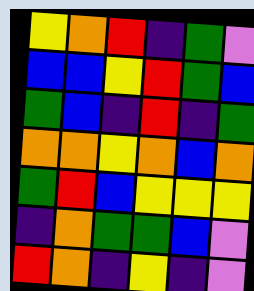[["yellow", "orange", "red", "indigo", "green", "violet"], ["blue", "blue", "yellow", "red", "green", "blue"], ["green", "blue", "indigo", "red", "indigo", "green"], ["orange", "orange", "yellow", "orange", "blue", "orange"], ["green", "red", "blue", "yellow", "yellow", "yellow"], ["indigo", "orange", "green", "green", "blue", "violet"], ["red", "orange", "indigo", "yellow", "indigo", "violet"]]